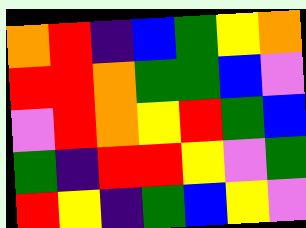[["orange", "red", "indigo", "blue", "green", "yellow", "orange"], ["red", "red", "orange", "green", "green", "blue", "violet"], ["violet", "red", "orange", "yellow", "red", "green", "blue"], ["green", "indigo", "red", "red", "yellow", "violet", "green"], ["red", "yellow", "indigo", "green", "blue", "yellow", "violet"]]